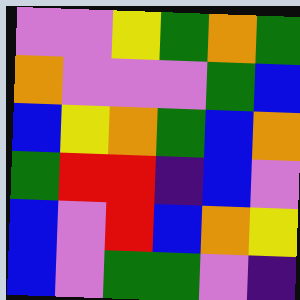[["violet", "violet", "yellow", "green", "orange", "green"], ["orange", "violet", "violet", "violet", "green", "blue"], ["blue", "yellow", "orange", "green", "blue", "orange"], ["green", "red", "red", "indigo", "blue", "violet"], ["blue", "violet", "red", "blue", "orange", "yellow"], ["blue", "violet", "green", "green", "violet", "indigo"]]